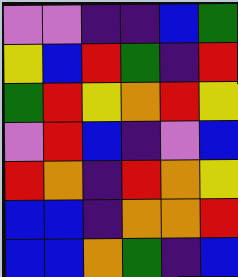[["violet", "violet", "indigo", "indigo", "blue", "green"], ["yellow", "blue", "red", "green", "indigo", "red"], ["green", "red", "yellow", "orange", "red", "yellow"], ["violet", "red", "blue", "indigo", "violet", "blue"], ["red", "orange", "indigo", "red", "orange", "yellow"], ["blue", "blue", "indigo", "orange", "orange", "red"], ["blue", "blue", "orange", "green", "indigo", "blue"]]